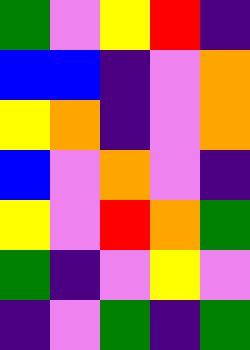[["green", "violet", "yellow", "red", "indigo"], ["blue", "blue", "indigo", "violet", "orange"], ["yellow", "orange", "indigo", "violet", "orange"], ["blue", "violet", "orange", "violet", "indigo"], ["yellow", "violet", "red", "orange", "green"], ["green", "indigo", "violet", "yellow", "violet"], ["indigo", "violet", "green", "indigo", "green"]]